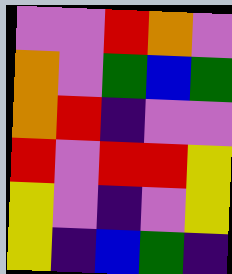[["violet", "violet", "red", "orange", "violet"], ["orange", "violet", "green", "blue", "green"], ["orange", "red", "indigo", "violet", "violet"], ["red", "violet", "red", "red", "yellow"], ["yellow", "violet", "indigo", "violet", "yellow"], ["yellow", "indigo", "blue", "green", "indigo"]]